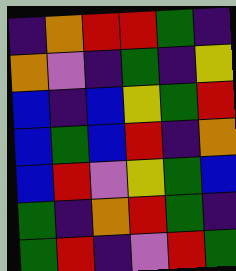[["indigo", "orange", "red", "red", "green", "indigo"], ["orange", "violet", "indigo", "green", "indigo", "yellow"], ["blue", "indigo", "blue", "yellow", "green", "red"], ["blue", "green", "blue", "red", "indigo", "orange"], ["blue", "red", "violet", "yellow", "green", "blue"], ["green", "indigo", "orange", "red", "green", "indigo"], ["green", "red", "indigo", "violet", "red", "green"]]